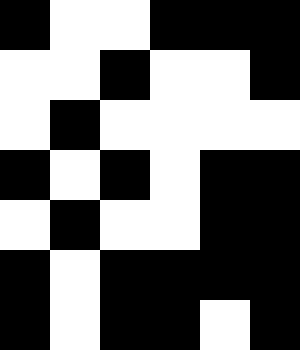[["black", "white", "white", "black", "black", "black"], ["white", "white", "black", "white", "white", "black"], ["white", "black", "white", "white", "white", "white"], ["black", "white", "black", "white", "black", "black"], ["white", "black", "white", "white", "black", "black"], ["black", "white", "black", "black", "black", "black"], ["black", "white", "black", "black", "white", "black"]]